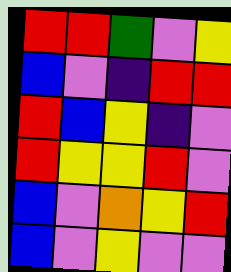[["red", "red", "green", "violet", "yellow"], ["blue", "violet", "indigo", "red", "red"], ["red", "blue", "yellow", "indigo", "violet"], ["red", "yellow", "yellow", "red", "violet"], ["blue", "violet", "orange", "yellow", "red"], ["blue", "violet", "yellow", "violet", "violet"]]